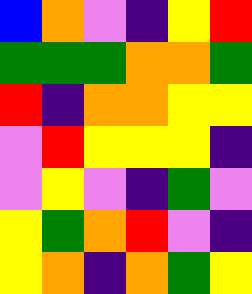[["blue", "orange", "violet", "indigo", "yellow", "red"], ["green", "green", "green", "orange", "orange", "green"], ["red", "indigo", "orange", "orange", "yellow", "yellow"], ["violet", "red", "yellow", "yellow", "yellow", "indigo"], ["violet", "yellow", "violet", "indigo", "green", "violet"], ["yellow", "green", "orange", "red", "violet", "indigo"], ["yellow", "orange", "indigo", "orange", "green", "yellow"]]